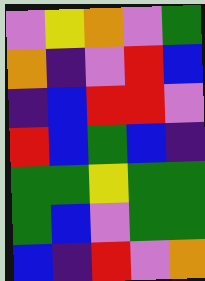[["violet", "yellow", "orange", "violet", "green"], ["orange", "indigo", "violet", "red", "blue"], ["indigo", "blue", "red", "red", "violet"], ["red", "blue", "green", "blue", "indigo"], ["green", "green", "yellow", "green", "green"], ["green", "blue", "violet", "green", "green"], ["blue", "indigo", "red", "violet", "orange"]]